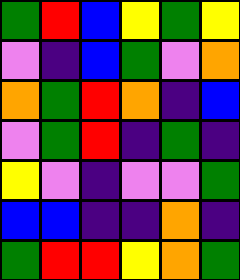[["green", "red", "blue", "yellow", "green", "yellow"], ["violet", "indigo", "blue", "green", "violet", "orange"], ["orange", "green", "red", "orange", "indigo", "blue"], ["violet", "green", "red", "indigo", "green", "indigo"], ["yellow", "violet", "indigo", "violet", "violet", "green"], ["blue", "blue", "indigo", "indigo", "orange", "indigo"], ["green", "red", "red", "yellow", "orange", "green"]]